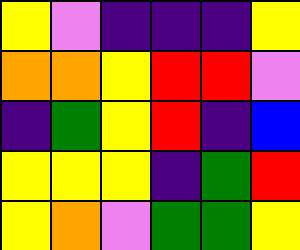[["yellow", "violet", "indigo", "indigo", "indigo", "yellow"], ["orange", "orange", "yellow", "red", "red", "violet"], ["indigo", "green", "yellow", "red", "indigo", "blue"], ["yellow", "yellow", "yellow", "indigo", "green", "red"], ["yellow", "orange", "violet", "green", "green", "yellow"]]